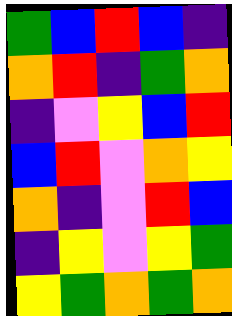[["green", "blue", "red", "blue", "indigo"], ["orange", "red", "indigo", "green", "orange"], ["indigo", "violet", "yellow", "blue", "red"], ["blue", "red", "violet", "orange", "yellow"], ["orange", "indigo", "violet", "red", "blue"], ["indigo", "yellow", "violet", "yellow", "green"], ["yellow", "green", "orange", "green", "orange"]]